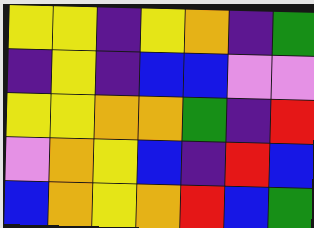[["yellow", "yellow", "indigo", "yellow", "orange", "indigo", "green"], ["indigo", "yellow", "indigo", "blue", "blue", "violet", "violet"], ["yellow", "yellow", "orange", "orange", "green", "indigo", "red"], ["violet", "orange", "yellow", "blue", "indigo", "red", "blue"], ["blue", "orange", "yellow", "orange", "red", "blue", "green"]]